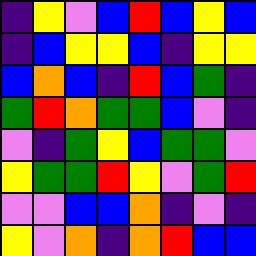[["indigo", "yellow", "violet", "blue", "red", "blue", "yellow", "blue"], ["indigo", "blue", "yellow", "yellow", "blue", "indigo", "yellow", "yellow"], ["blue", "orange", "blue", "indigo", "red", "blue", "green", "indigo"], ["green", "red", "orange", "green", "green", "blue", "violet", "indigo"], ["violet", "indigo", "green", "yellow", "blue", "green", "green", "violet"], ["yellow", "green", "green", "red", "yellow", "violet", "green", "red"], ["violet", "violet", "blue", "blue", "orange", "indigo", "violet", "indigo"], ["yellow", "violet", "orange", "indigo", "orange", "red", "blue", "blue"]]